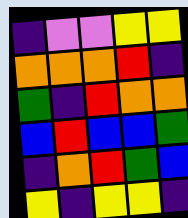[["indigo", "violet", "violet", "yellow", "yellow"], ["orange", "orange", "orange", "red", "indigo"], ["green", "indigo", "red", "orange", "orange"], ["blue", "red", "blue", "blue", "green"], ["indigo", "orange", "red", "green", "blue"], ["yellow", "indigo", "yellow", "yellow", "indigo"]]